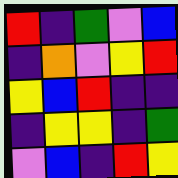[["red", "indigo", "green", "violet", "blue"], ["indigo", "orange", "violet", "yellow", "red"], ["yellow", "blue", "red", "indigo", "indigo"], ["indigo", "yellow", "yellow", "indigo", "green"], ["violet", "blue", "indigo", "red", "yellow"]]